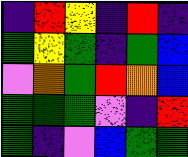[["indigo", "red", "yellow", "indigo", "red", "indigo"], ["green", "yellow", "green", "indigo", "green", "blue"], ["violet", "orange", "green", "red", "orange", "blue"], ["green", "green", "green", "violet", "indigo", "red"], ["green", "indigo", "violet", "blue", "green", "green"]]